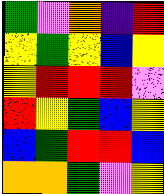[["green", "violet", "orange", "indigo", "red"], ["yellow", "green", "yellow", "blue", "yellow"], ["yellow", "red", "red", "red", "violet"], ["red", "yellow", "green", "blue", "yellow"], ["blue", "green", "red", "red", "blue"], ["orange", "orange", "green", "violet", "yellow"]]